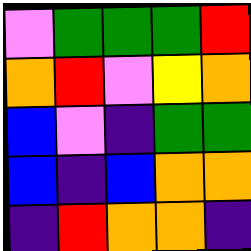[["violet", "green", "green", "green", "red"], ["orange", "red", "violet", "yellow", "orange"], ["blue", "violet", "indigo", "green", "green"], ["blue", "indigo", "blue", "orange", "orange"], ["indigo", "red", "orange", "orange", "indigo"]]